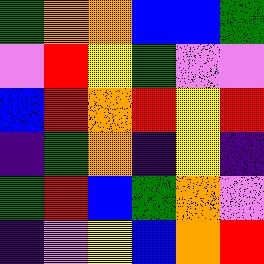[["green", "orange", "orange", "blue", "blue", "green"], ["violet", "red", "yellow", "green", "violet", "violet"], ["blue", "red", "orange", "red", "yellow", "red"], ["indigo", "green", "orange", "indigo", "yellow", "indigo"], ["green", "red", "blue", "green", "orange", "violet"], ["indigo", "violet", "yellow", "blue", "orange", "red"]]